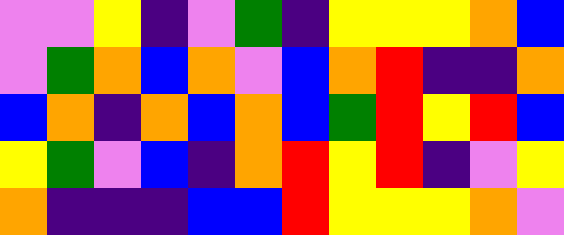[["violet", "violet", "yellow", "indigo", "violet", "green", "indigo", "yellow", "yellow", "yellow", "orange", "blue"], ["violet", "green", "orange", "blue", "orange", "violet", "blue", "orange", "red", "indigo", "indigo", "orange"], ["blue", "orange", "indigo", "orange", "blue", "orange", "blue", "green", "red", "yellow", "red", "blue"], ["yellow", "green", "violet", "blue", "indigo", "orange", "red", "yellow", "red", "indigo", "violet", "yellow"], ["orange", "indigo", "indigo", "indigo", "blue", "blue", "red", "yellow", "yellow", "yellow", "orange", "violet"]]